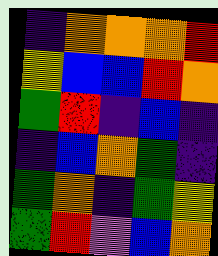[["indigo", "orange", "orange", "orange", "red"], ["yellow", "blue", "blue", "red", "orange"], ["green", "red", "indigo", "blue", "indigo"], ["indigo", "blue", "orange", "green", "indigo"], ["green", "orange", "indigo", "green", "yellow"], ["green", "red", "violet", "blue", "orange"]]